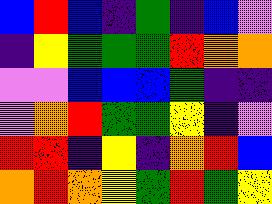[["blue", "red", "blue", "indigo", "green", "indigo", "blue", "violet"], ["indigo", "yellow", "green", "green", "green", "red", "orange", "orange"], ["violet", "violet", "blue", "blue", "blue", "green", "indigo", "indigo"], ["violet", "orange", "red", "green", "green", "yellow", "indigo", "violet"], ["red", "red", "indigo", "yellow", "indigo", "orange", "red", "blue"], ["orange", "red", "orange", "yellow", "green", "red", "green", "yellow"]]